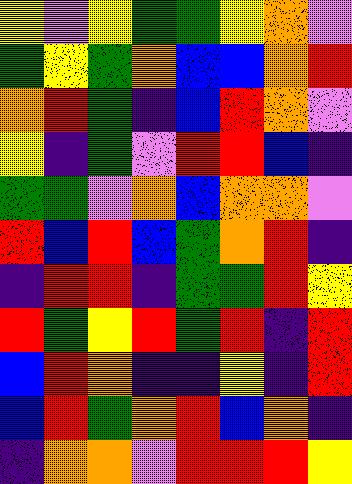[["yellow", "violet", "yellow", "green", "green", "yellow", "orange", "violet"], ["green", "yellow", "green", "orange", "blue", "blue", "orange", "red"], ["orange", "red", "green", "indigo", "blue", "red", "orange", "violet"], ["yellow", "indigo", "green", "violet", "red", "red", "blue", "indigo"], ["green", "green", "violet", "orange", "blue", "orange", "orange", "violet"], ["red", "blue", "red", "blue", "green", "orange", "red", "indigo"], ["indigo", "red", "red", "indigo", "green", "green", "red", "yellow"], ["red", "green", "yellow", "red", "green", "red", "indigo", "red"], ["blue", "red", "orange", "indigo", "indigo", "yellow", "indigo", "red"], ["blue", "red", "green", "orange", "red", "blue", "orange", "indigo"], ["indigo", "orange", "orange", "violet", "red", "red", "red", "yellow"]]